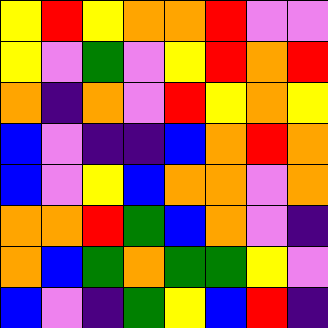[["yellow", "red", "yellow", "orange", "orange", "red", "violet", "violet"], ["yellow", "violet", "green", "violet", "yellow", "red", "orange", "red"], ["orange", "indigo", "orange", "violet", "red", "yellow", "orange", "yellow"], ["blue", "violet", "indigo", "indigo", "blue", "orange", "red", "orange"], ["blue", "violet", "yellow", "blue", "orange", "orange", "violet", "orange"], ["orange", "orange", "red", "green", "blue", "orange", "violet", "indigo"], ["orange", "blue", "green", "orange", "green", "green", "yellow", "violet"], ["blue", "violet", "indigo", "green", "yellow", "blue", "red", "indigo"]]